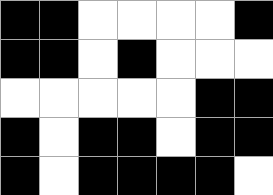[["black", "black", "white", "white", "white", "white", "black"], ["black", "black", "white", "black", "white", "white", "white"], ["white", "white", "white", "white", "white", "black", "black"], ["black", "white", "black", "black", "white", "black", "black"], ["black", "white", "black", "black", "black", "black", "white"]]